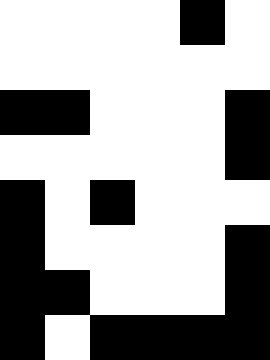[["white", "white", "white", "white", "black", "white"], ["white", "white", "white", "white", "white", "white"], ["black", "black", "white", "white", "white", "black"], ["white", "white", "white", "white", "white", "black"], ["black", "white", "black", "white", "white", "white"], ["black", "white", "white", "white", "white", "black"], ["black", "black", "white", "white", "white", "black"], ["black", "white", "black", "black", "black", "black"]]